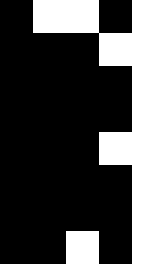[["black", "white", "white", "black", "white"], ["black", "black", "black", "white", "white"], ["black", "black", "black", "black", "white"], ["black", "black", "black", "black", "white"], ["black", "black", "black", "white", "white"], ["black", "black", "black", "black", "white"], ["black", "black", "black", "black", "white"], ["black", "black", "white", "black", "white"]]